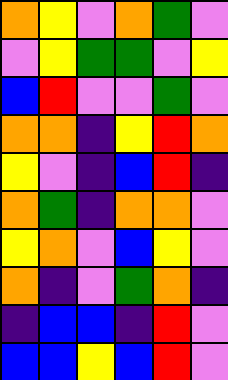[["orange", "yellow", "violet", "orange", "green", "violet"], ["violet", "yellow", "green", "green", "violet", "yellow"], ["blue", "red", "violet", "violet", "green", "violet"], ["orange", "orange", "indigo", "yellow", "red", "orange"], ["yellow", "violet", "indigo", "blue", "red", "indigo"], ["orange", "green", "indigo", "orange", "orange", "violet"], ["yellow", "orange", "violet", "blue", "yellow", "violet"], ["orange", "indigo", "violet", "green", "orange", "indigo"], ["indigo", "blue", "blue", "indigo", "red", "violet"], ["blue", "blue", "yellow", "blue", "red", "violet"]]